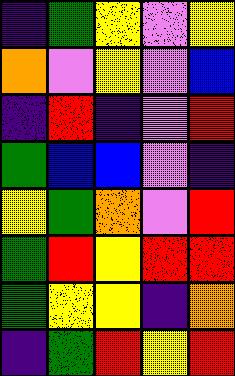[["indigo", "green", "yellow", "violet", "yellow"], ["orange", "violet", "yellow", "violet", "blue"], ["indigo", "red", "indigo", "violet", "red"], ["green", "blue", "blue", "violet", "indigo"], ["yellow", "green", "orange", "violet", "red"], ["green", "red", "yellow", "red", "red"], ["green", "yellow", "yellow", "indigo", "orange"], ["indigo", "green", "red", "yellow", "red"]]